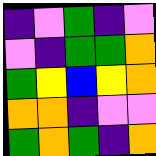[["indigo", "violet", "green", "indigo", "violet"], ["violet", "indigo", "green", "green", "orange"], ["green", "yellow", "blue", "yellow", "orange"], ["orange", "orange", "indigo", "violet", "violet"], ["green", "orange", "green", "indigo", "orange"]]